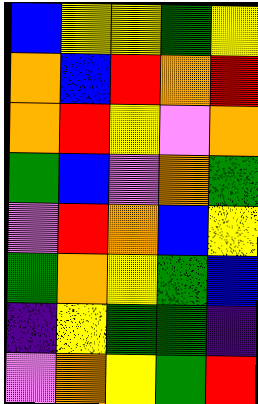[["blue", "yellow", "yellow", "green", "yellow"], ["orange", "blue", "red", "orange", "red"], ["orange", "red", "yellow", "violet", "orange"], ["green", "blue", "violet", "orange", "green"], ["violet", "red", "orange", "blue", "yellow"], ["green", "orange", "yellow", "green", "blue"], ["indigo", "yellow", "green", "green", "indigo"], ["violet", "orange", "yellow", "green", "red"]]